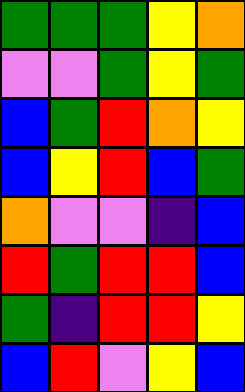[["green", "green", "green", "yellow", "orange"], ["violet", "violet", "green", "yellow", "green"], ["blue", "green", "red", "orange", "yellow"], ["blue", "yellow", "red", "blue", "green"], ["orange", "violet", "violet", "indigo", "blue"], ["red", "green", "red", "red", "blue"], ["green", "indigo", "red", "red", "yellow"], ["blue", "red", "violet", "yellow", "blue"]]